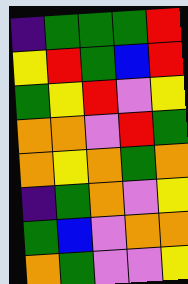[["indigo", "green", "green", "green", "red"], ["yellow", "red", "green", "blue", "red"], ["green", "yellow", "red", "violet", "yellow"], ["orange", "orange", "violet", "red", "green"], ["orange", "yellow", "orange", "green", "orange"], ["indigo", "green", "orange", "violet", "yellow"], ["green", "blue", "violet", "orange", "orange"], ["orange", "green", "violet", "violet", "yellow"]]